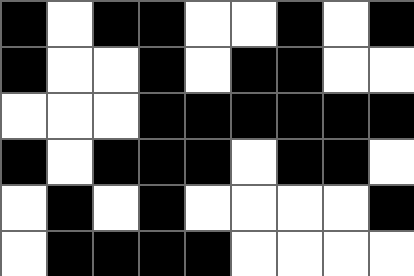[["black", "white", "black", "black", "white", "white", "black", "white", "black"], ["black", "white", "white", "black", "white", "black", "black", "white", "white"], ["white", "white", "white", "black", "black", "black", "black", "black", "black"], ["black", "white", "black", "black", "black", "white", "black", "black", "white"], ["white", "black", "white", "black", "white", "white", "white", "white", "black"], ["white", "black", "black", "black", "black", "white", "white", "white", "white"]]